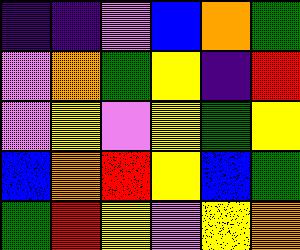[["indigo", "indigo", "violet", "blue", "orange", "green"], ["violet", "orange", "green", "yellow", "indigo", "red"], ["violet", "yellow", "violet", "yellow", "green", "yellow"], ["blue", "orange", "red", "yellow", "blue", "green"], ["green", "red", "yellow", "violet", "yellow", "orange"]]